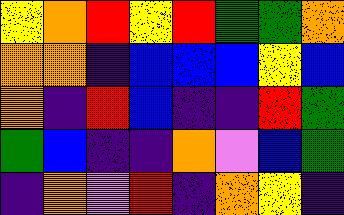[["yellow", "orange", "red", "yellow", "red", "green", "green", "orange"], ["orange", "orange", "indigo", "blue", "blue", "blue", "yellow", "blue"], ["orange", "indigo", "red", "blue", "indigo", "indigo", "red", "green"], ["green", "blue", "indigo", "indigo", "orange", "violet", "blue", "green"], ["indigo", "orange", "violet", "red", "indigo", "orange", "yellow", "indigo"]]